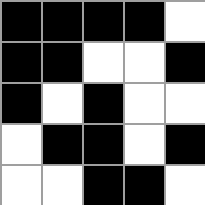[["black", "black", "black", "black", "white"], ["black", "black", "white", "white", "black"], ["black", "white", "black", "white", "white"], ["white", "black", "black", "white", "black"], ["white", "white", "black", "black", "white"]]